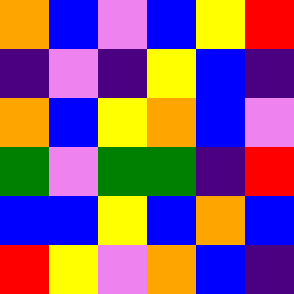[["orange", "blue", "violet", "blue", "yellow", "red"], ["indigo", "violet", "indigo", "yellow", "blue", "indigo"], ["orange", "blue", "yellow", "orange", "blue", "violet"], ["green", "violet", "green", "green", "indigo", "red"], ["blue", "blue", "yellow", "blue", "orange", "blue"], ["red", "yellow", "violet", "orange", "blue", "indigo"]]